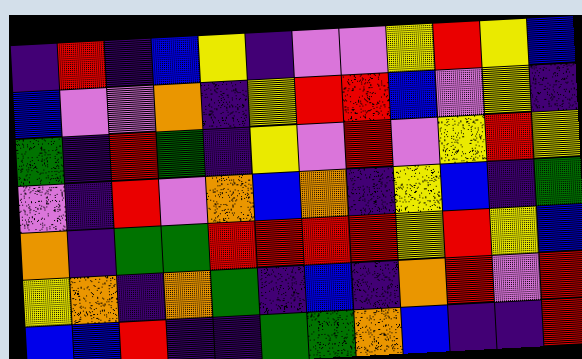[["indigo", "red", "indigo", "blue", "yellow", "indigo", "violet", "violet", "yellow", "red", "yellow", "blue"], ["blue", "violet", "violet", "orange", "indigo", "yellow", "red", "red", "blue", "violet", "yellow", "indigo"], ["green", "indigo", "red", "green", "indigo", "yellow", "violet", "red", "violet", "yellow", "red", "yellow"], ["violet", "indigo", "red", "violet", "orange", "blue", "orange", "indigo", "yellow", "blue", "indigo", "green"], ["orange", "indigo", "green", "green", "red", "red", "red", "red", "yellow", "red", "yellow", "blue"], ["yellow", "orange", "indigo", "orange", "green", "indigo", "blue", "indigo", "orange", "red", "violet", "red"], ["blue", "blue", "red", "indigo", "indigo", "green", "green", "orange", "blue", "indigo", "indigo", "red"]]